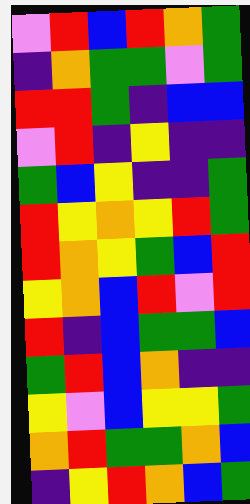[["violet", "red", "blue", "red", "orange", "green"], ["indigo", "orange", "green", "green", "violet", "green"], ["red", "red", "green", "indigo", "blue", "blue"], ["violet", "red", "indigo", "yellow", "indigo", "indigo"], ["green", "blue", "yellow", "indigo", "indigo", "green"], ["red", "yellow", "orange", "yellow", "red", "green"], ["red", "orange", "yellow", "green", "blue", "red"], ["yellow", "orange", "blue", "red", "violet", "red"], ["red", "indigo", "blue", "green", "green", "blue"], ["green", "red", "blue", "orange", "indigo", "indigo"], ["yellow", "violet", "blue", "yellow", "yellow", "green"], ["orange", "red", "green", "green", "orange", "blue"], ["indigo", "yellow", "red", "orange", "blue", "green"]]